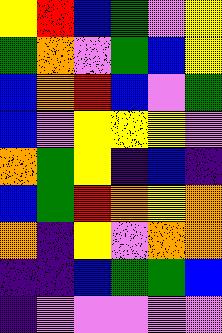[["yellow", "red", "blue", "green", "violet", "yellow"], ["green", "orange", "violet", "green", "blue", "yellow"], ["blue", "orange", "red", "blue", "violet", "green"], ["blue", "violet", "yellow", "yellow", "yellow", "violet"], ["orange", "green", "yellow", "indigo", "blue", "indigo"], ["blue", "green", "red", "orange", "yellow", "orange"], ["orange", "indigo", "yellow", "violet", "orange", "orange"], ["indigo", "indigo", "blue", "green", "green", "blue"], ["indigo", "violet", "violet", "violet", "violet", "violet"]]